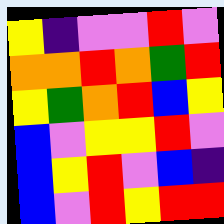[["yellow", "indigo", "violet", "violet", "red", "violet"], ["orange", "orange", "red", "orange", "green", "red"], ["yellow", "green", "orange", "red", "blue", "yellow"], ["blue", "violet", "yellow", "yellow", "red", "violet"], ["blue", "yellow", "red", "violet", "blue", "indigo"], ["blue", "violet", "red", "yellow", "red", "red"]]